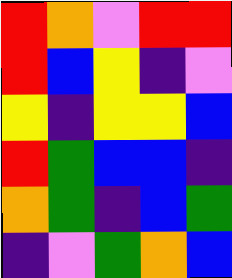[["red", "orange", "violet", "red", "red"], ["red", "blue", "yellow", "indigo", "violet"], ["yellow", "indigo", "yellow", "yellow", "blue"], ["red", "green", "blue", "blue", "indigo"], ["orange", "green", "indigo", "blue", "green"], ["indigo", "violet", "green", "orange", "blue"]]